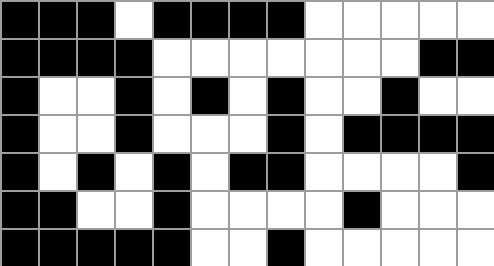[["black", "black", "black", "white", "black", "black", "black", "black", "white", "white", "white", "white", "white"], ["black", "black", "black", "black", "white", "white", "white", "white", "white", "white", "white", "black", "black"], ["black", "white", "white", "black", "white", "black", "white", "black", "white", "white", "black", "white", "white"], ["black", "white", "white", "black", "white", "white", "white", "black", "white", "black", "black", "black", "black"], ["black", "white", "black", "white", "black", "white", "black", "black", "white", "white", "white", "white", "black"], ["black", "black", "white", "white", "black", "white", "white", "white", "white", "black", "white", "white", "white"], ["black", "black", "black", "black", "black", "white", "white", "black", "white", "white", "white", "white", "white"]]